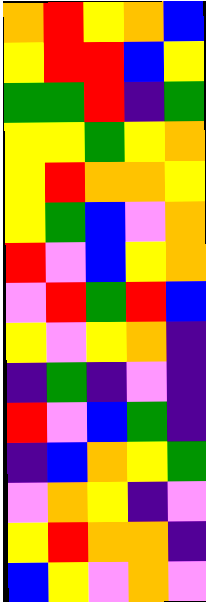[["orange", "red", "yellow", "orange", "blue"], ["yellow", "red", "red", "blue", "yellow"], ["green", "green", "red", "indigo", "green"], ["yellow", "yellow", "green", "yellow", "orange"], ["yellow", "red", "orange", "orange", "yellow"], ["yellow", "green", "blue", "violet", "orange"], ["red", "violet", "blue", "yellow", "orange"], ["violet", "red", "green", "red", "blue"], ["yellow", "violet", "yellow", "orange", "indigo"], ["indigo", "green", "indigo", "violet", "indigo"], ["red", "violet", "blue", "green", "indigo"], ["indigo", "blue", "orange", "yellow", "green"], ["violet", "orange", "yellow", "indigo", "violet"], ["yellow", "red", "orange", "orange", "indigo"], ["blue", "yellow", "violet", "orange", "violet"]]